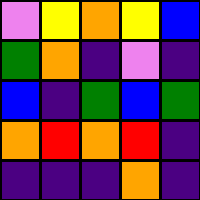[["violet", "yellow", "orange", "yellow", "blue"], ["green", "orange", "indigo", "violet", "indigo"], ["blue", "indigo", "green", "blue", "green"], ["orange", "red", "orange", "red", "indigo"], ["indigo", "indigo", "indigo", "orange", "indigo"]]